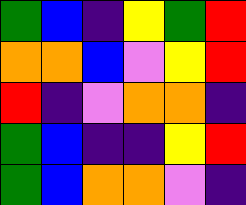[["green", "blue", "indigo", "yellow", "green", "red"], ["orange", "orange", "blue", "violet", "yellow", "red"], ["red", "indigo", "violet", "orange", "orange", "indigo"], ["green", "blue", "indigo", "indigo", "yellow", "red"], ["green", "blue", "orange", "orange", "violet", "indigo"]]